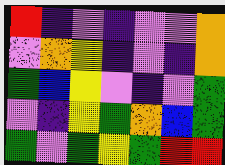[["red", "indigo", "violet", "indigo", "violet", "violet", "orange"], ["violet", "orange", "yellow", "indigo", "violet", "indigo", "orange"], ["green", "blue", "yellow", "violet", "indigo", "violet", "green"], ["violet", "indigo", "yellow", "green", "orange", "blue", "green"], ["green", "violet", "green", "yellow", "green", "red", "red"]]